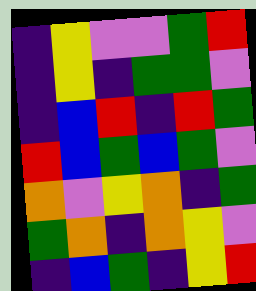[["indigo", "yellow", "violet", "violet", "green", "red"], ["indigo", "yellow", "indigo", "green", "green", "violet"], ["indigo", "blue", "red", "indigo", "red", "green"], ["red", "blue", "green", "blue", "green", "violet"], ["orange", "violet", "yellow", "orange", "indigo", "green"], ["green", "orange", "indigo", "orange", "yellow", "violet"], ["indigo", "blue", "green", "indigo", "yellow", "red"]]